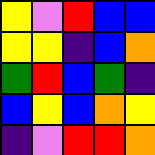[["yellow", "violet", "red", "blue", "blue"], ["yellow", "yellow", "indigo", "blue", "orange"], ["green", "red", "blue", "green", "indigo"], ["blue", "yellow", "blue", "orange", "yellow"], ["indigo", "violet", "red", "red", "orange"]]